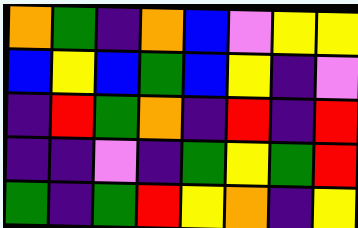[["orange", "green", "indigo", "orange", "blue", "violet", "yellow", "yellow"], ["blue", "yellow", "blue", "green", "blue", "yellow", "indigo", "violet"], ["indigo", "red", "green", "orange", "indigo", "red", "indigo", "red"], ["indigo", "indigo", "violet", "indigo", "green", "yellow", "green", "red"], ["green", "indigo", "green", "red", "yellow", "orange", "indigo", "yellow"]]